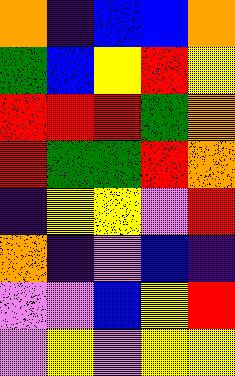[["orange", "indigo", "blue", "blue", "orange"], ["green", "blue", "yellow", "red", "yellow"], ["red", "red", "red", "green", "orange"], ["red", "green", "green", "red", "orange"], ["indigo", "yellow", "yellow", "violet", "red"], ["orange", "indigo", "violet", "blue", "indigo"], ["violet", "violet", "blue", "yellow", "red"], ["violet", "yellow", "violet", "yellow", "yellow"]]